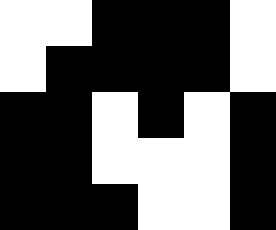[["white", "white", "black", "black", "black", "white"], ["white", "black", "black", "black", "black", "white"], ["black", "black", "white", "black", "white", "black"], ["black", "black", "white", "white", "white", "black"], ["black", "black", "black", "white", "white", "black"]]